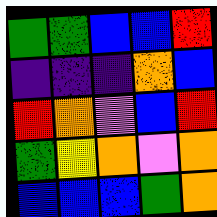[["green", "green", "blue", "blue", "red"], ["indigo", "indigo", "indigo", "orange", "blue"], ["red", "orange", "violet", "blue", "red"], ["green", "yellow", "orange", "violet", "orange"], ["blue", "blue", "blue", "green", "orange"]]